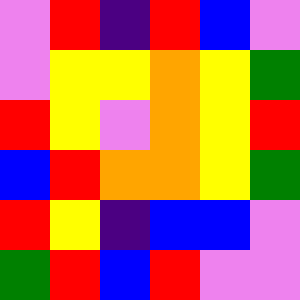[["violet", "red", "indigo", "red", "blue", "violet"], ["violet", "yellow", "yellow", "orange", "yellow", "green"], ["red", "yellow", "violet", "orange", "yellow", "red"], ["blue", "red", "orange", "orange", "yellow", "green"], ["red", "yellow", "indigo", "blue", "blue", "violet"], ["green", "red", "blue", "red", "violet", "violet"]]